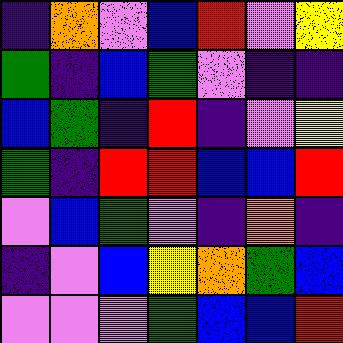[["indigo", "orange", "violet", "blue", "red", "violet", "yellow"], ["green", "indigo", "blue", "green", "violet", "indigo", "indigo"], ["blue", "green", "indigo", "red", "indigo", "violet", "yellow"], ["green", "indigo", "red", "red", "blue", "blue", "red"], ["violet", "blue", "green", "violet", "indigo", "orange", "indigo"], ["indigo", "violet", "blue", "yellow", "orange", "green", "blue"], ["violet", "violet", "violet", "green", "blue", "blue", "red"]]